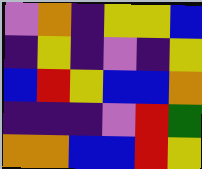[["violet", "orange", "indigo", "yellow", "yellow", "blue"], ["indigo", "yellow", "indigo", "violet", "indigo", "yellow"], ["blue", "red", "yellow", "blue", "blue", "orange"], ["indigo", "indigo", "indigo", "violet", "red", "green"], ["orange", "orange", "blue", "blue", "red", "yellow"]]